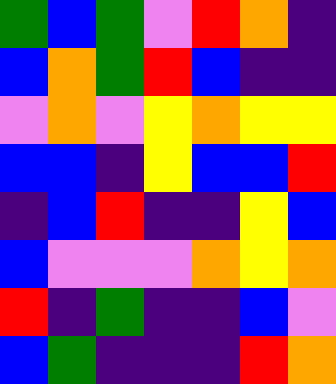[["green", "blue", "green", "violet", "red", "orange", "indigo"], ["blue", "orange", "green", "red", "blue", "indigo", "indigo"], ["violet", "orange", "violet", "yellow", "orange", "yellow", "yellow"], ["blue", "blue", "indigo", "yellow", "blue", "blue", "red"], ["indigo", "blue", "red", "indigo", "indigo", "yellow", "blue"], ["blue", "violet", "violet", "violet", "orange", "yellow", "orange"], ["red", "indigo", "green", "indigo", "indigo", "blue", "violet"], ["blue", "green", "indigo", "indigo", "indigo", "red", "orange"]]